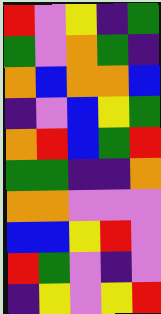[["red", "violet", "yellow", "indigo", "green"], ["green", "violet", "orange", "green", "indigo"], ["orange", "blue", "orange", "orange", "blue"], ["indigo", "violet", "blue", "yellow", "green"], ["orange", "red", "blue", "green", "red"], ["green", "green", "indigo", "indigo", "orange"], ["orange", "orange", "violet", "violet", "violet"], ["blue", "blue", "yellow", "red", "violet"], ["red", "green", "violet", "indigo", "violet"], ["indigo", "yellow", "violet", "yellow", "red"]]